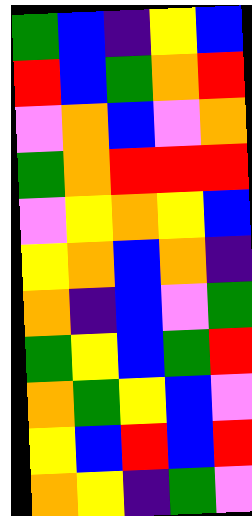[["green", "blue", "indigo", "yellow", "blue"], ["red", "blue", "green", "orange", "red"], ["violet", "orange", "blue", "violet", "orange"], ["green", "orange", "red", "red", "red"], ["violet", "yellow", "orange", "yellow", "blue"], ["yellow", "orange", "blue", "orange", "indigo"], ["orange", "indigo", "blue", "violet", "green"], ["green", "yellow", "blue", "green", "red"], ["orange", "green", "yellow", "blue", "violet"], ["yellow", "blue", "red", "blue", "red"], ["orange", "yellow", "indigo", "green", "violet"]]